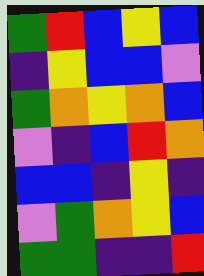[["green", "red", "blue", "yellow", "blue"], ["indigo", "yellow", "blue", "blue", "violet"], ["green", "orange", "yellow", "orange", "blue"], ["violet", "indigo", "blue", "red", "orange"], ["blue", "blue", "indigo", "yellow", "indigo"], ["violet", "green", "orange", "yellow", "blue"], ["green", "green", "indigo", "indigo", "red"]]